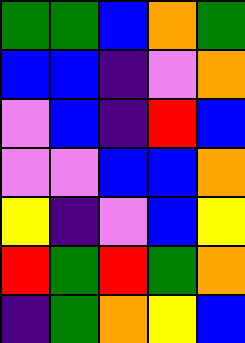[["green", "green", "blue", "orange", "green"], ["blue", "blue", "indigo", "violet", "orange"], ["violet", "blue", "indigo", "red", "blue"], ["violet", "violet", "blue", "blue", "orange"], ["yellow", "indigo", "violet", "blue", "yellow"], ["red", "green", "red", "green", "orange"], ["indigo", "green", "orange", "yellow", "blue"]]